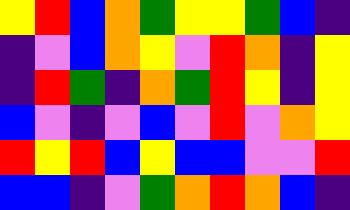[["yellow", "red", "blue", "orange", "green", "yellow", "yellow", "green", "blue", "indigo"], ["indigo", "violet", "blue", "orange", "yellow", "violet", "red", "orange", "indigo", "yellow"], ["indigo", "red", "green", "indigo", "orange", "green", "red", "yellow", "indigo", "yellow"], ["blue", "violet", "indigo", "violet", "blue", "violet", "red", "violet", "orange", "yellow"], ["red", "yellow", "red", "blue", "yellow", "blue", "blue", "violet", "violet", "red"], ["blue", "blue", "indigo", "violet", "green", "orange", "red", "orange", "blue", "indigo"]]